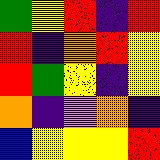[["green", "yellow", "red", "indigo", "red"], ["red", "indigo", "orange", "red", "yellow"], ["red", "green", "yellow", "indigo", "yellow"], ["orange", "indigo", "violet", "orange", "indigo"], ["blue", "yellow", "yellow", "yellow", "red"]]